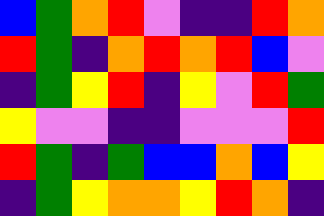[["blue", "green", "orange", "red", "violet", "indigo", "indigo", "red", "orange"], ["red", "green", "indigo", "orange", "red", "orange", "red", "blue", "violet"], ["indigo", "green", "yellow", "red", "indigo", "yellow", "violet", "red", "green"], ["yellow", "violet", "violet", "indigo", "indigo", "violet", "violet", "violet", "red"], ["red", "green", "indigo", "green", "blue", "blue", "orange", "blue", "yellow"], ["indigo", "green", "yellow", "orange", "orange", "yellow", "red", "orange", "indigo"]]